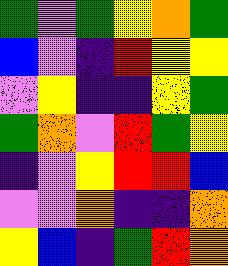[["green", "violet", "green", "yellow", "orange", "green"], ["blue", "violet", "indigo", "red", "yellow", "yellow"], ["violet", "yellow", "indigo", "indigo", "yellow", "green"], ["green", "orange", "violet", "red", "green", "yellow"], ["indigo", "violet", "yellow", "red", "red", "blue"], ["violet", "violet", "orange", "indigo", "indigo", "orange"], ["yellow", "blue", "indigo", "green", "red", "orange"]]